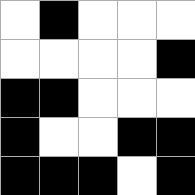[["white", "black", "white", "white", "white"], ["white", "white", "white", "white", "black"], ["black", "black", "white", "white", "white"], ["black", "white", "white", "black", "black"], ["black", "black", "black", "white", "black"]]